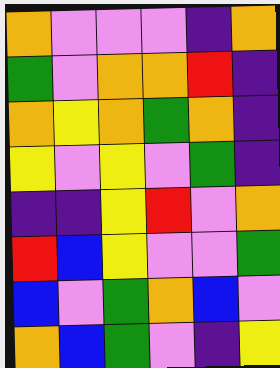[["orange", "violet", "violet", "violet", "indigo", "orange"], ["green", "violet", "orange", "orange", "red", "indigo"], ["orange", "yellow", "orange", "green", "orange", "indigo"], ["yellow", "violet", "yellow", "violet", "green", "indigo"], ["indigo", "indigo", "yellow", "red", "violet", "orange"], ["red", "blue", "yellow", "violet", "violet", "green"], ["blue", "violet", "green", "orange", "blue", "violet"], ["orange", "blue", "green", "violet", "indigo", "yellow"]]